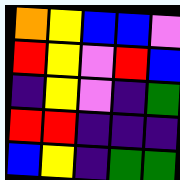[["orange", "yellow", "blue", "blue", "violet"], ["red", "yellow", "violet", "red", "blue"], ["indigo", "yellow", "violet", "indigo", "green"], ["red", "red", "indigo", "indigo", "indigo"], ["blue", "yellow", "indigo", "green", "green"]]